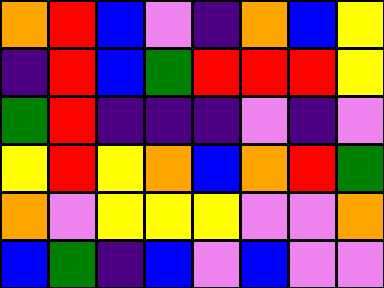[["orange", "red", "blue", "violet", "indigo", "orange", "blue", "yellow"], ["indigo", "red", "blue", "green", "red", "red", "red", "yellow"], ["green", "red", "indigo", "indigo", "indigo", "violet", "indigo", "violet"], ["yellow", "red", "yellow", "orange", "blue", "orange", "red", "green"], ["orange", "violet", "yellow", "yellow", "yellow", "violet", "violet", "orange"], ["blue", "green", "indigo", "blue", "violet", "blue", "violet", "violet"]]